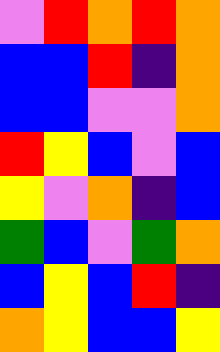[["violet", "red", "orange", "red", "orange"], ["blue", "blue", "red", "indigo", "orange"], ["blue", "blue", "violet", "violet", "orange"], ["red", "yellow", "blue", "violet", "blue"], ["yellow", "violet", "orange", "indigo", "blue"], ["green", "blue", "violet", "green", "orange"], ["blue", "yellow", "blue", "red", "indigo"], ["orange", "yellow", "blue", "blue", "yellow"]]